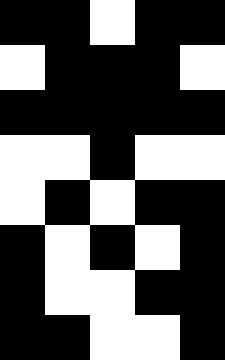[["black", "black", "white", "black", "black"], ["white", "black", "black", "black", "white"], ["black", "black", "black", "black", "black"], ["white", "white", "black", "white", "white"], ["white", "black", "white", "black", "black"], ["black", "white", "black", "white", "black"], ["black", "white", "white", "black", "black"], ["black", "black", "white", "white", "black"]]